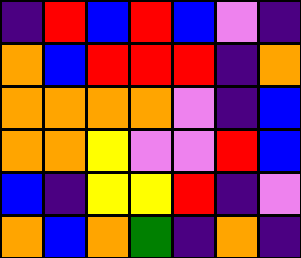[["indigo", "red", "blue", "red", "blue", "violet", "indigo"], ["orange", "blue", "red", "red", "red", "indigo", "orange"], ["orange", "orange", "orange", "orange", "violet", "indigo", "blue"], ["orange", "orange", "yellow", "violet", "violet", "red", "blue"], ["blue", "indigo", "yellow", "yellow", "red", "indigo", "violet"], ["orange", "blue", "orange", "green", "indigo", "orange", "indigo"]]